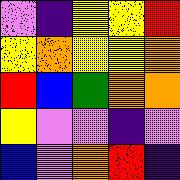[["violet", "indigo", "yellow", "yellow", "red"], ["yellow", "orange", "yellow", "yellow", "orange"], ["red", "blue", "green", "orange", "orange"], ["yellow", "violet", "violet", "indigo", "violet"], ["blue", "violet", "orange", "red", "indigo"]]